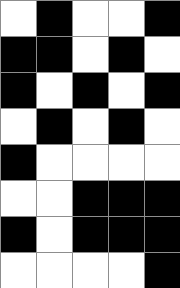[["white", "black", "white", "white", "black"], ["black", "black", "white", "black", "white"], ["black", "white", "black", "white", "black"], ["white", "black", "white", "black", "white"], ["black", "white", "white", "white", "white"], ["white", "white", "black", "black", "black"], ["black", "white", "black", "black", "black"], ["white", "white", "white", "white", "black"]]